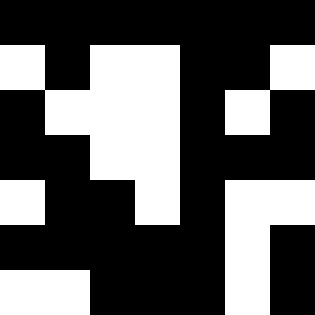[["black", "black", "black", "black", "black", "black", "black"], ["white", "black", "white", "white", "black", "black", "white"], ["black", "white", "white", "white", "black", "white", "black"], ["black", "black", "white", "white", "black", "black", "black"], ["white", "black", "black", "white", "black", "white", "white"], ["black", "black", "black", "black", "black", "white", "black"], ["white", "white", "black", "black", "black", "white", "black"]]